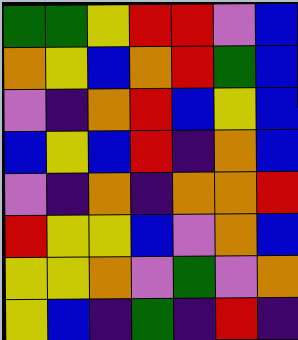[["green", "green", "yellow", "red", "red", "violet", "blue"], ["orange", "yellow", "blue", "orange", "red", "green", "blue"], ["violet", "indigo", "orange", "red", "blue", "yellow", "blue"], ["blue", "yellow", "blue", "red", "indigo", "orange", "blue"], ["violet", "indigo", "orange", "indigo", "orange", "orange", "red"], ["red", "yellow", "yellow", "blue", "violet", "orange", "blue"], ["yellow", "yellow", "orange", "violet", "green", "violet", "orange"], ["yellow", "blue", "indigo", "green", "indigo", "red", "indigo"]]